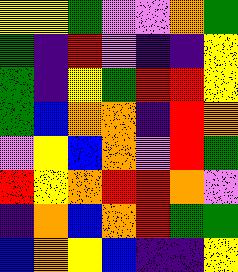[["yellow", "yellow", "green", "violet", "violet", "orange", "green"], ["green", "indigo", "red", "violet", "indigo", "indigo", "yellow"], ["green", "indigo", "yellow", "green", "red", "red", "yellow"], ["green", "blue", "orange", "orange", "indigo", "red", "orange"], ["violet", "yellow", "blue", "orange", "violet", "red", "green"], ["red", "yellow", "orange", "red", "red", "orange", "violet"], ["indigo", "orange", "blue", "orange", "red", "green", "green"], ["blue", "orange", "yellow", "blue", "indigo", "indigo", "yellow"]]